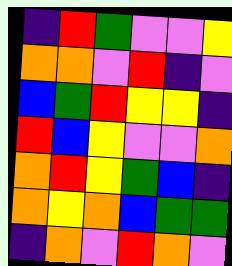[["indigo", "red", "green", "violet", "violet", "yellow"], ["orange", "orange", "violet", "red", "indigo", "violet"], ["blue", "green", "red", "yellow", "yellow", "indigo"], ["red", "blue", "yellow", "violet", "violet", "orange"], ["orange", "red", "yellow", "green", "blue", "indigo"], ["orange", "yellow", "orange", "blue", "green", "green"], ["indigo", "orange", "violet", "red", "orange", "violet"]]